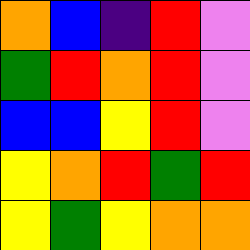[["orange", "blue", "indigo", "red", "violet"], ["green", "red", "orange", "red", "violet"], ["blue", "blue", "yellow", "red", "violet"], ["yellow", "orange", "red", "green", "red"], ["yellow", "green", "yellow", "orange", "orange"]]